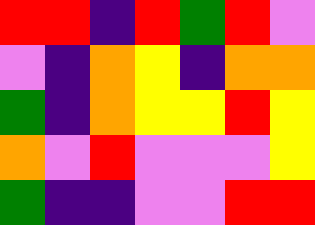[["red", "red", "indigo", "red", "green", "red", "violet"], ["violet", "indigo", "orange", "yellow", "indigo", "orange", "orange"], ["green", "indigo", "orange", "yellow", "yellow", "red", "yellow"], ["orange", "violet", "red", "violet", "violet", "violet", "yellow"], ["green", "indigo", "indigo", "violet", "violet", "red", "red"]]